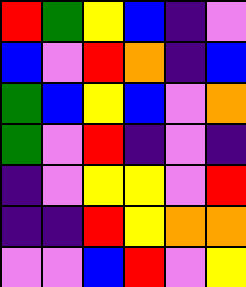[["red", "green", "yellow", "blue", "indigo", "violet"], ["blue", "violet", "red", "orange", "indigo", "blue"], ["green", "blue", "yellow", "blue", "violet", "orange"], ["green", "violet", "red", "indigo", "violet", "indigo"], ["indigo", "violet", "yellow", "yellow", "violet", "red"], ["indigo", "indigo", "red", "yellow", "orange", "orange"], ["violet", "violet", "blue", "red", "violet", "yellow"]]